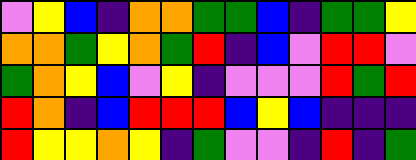[["violet", "yellow", "blue", "indigo", "orange", "orange", "green", "green", "blue", "indigo", "green", "green", "yellow"], ["orange", "orange", "green", "yellow", "orange", "green", "red", "indigo", "blue", "violet", "red", "red", "violet"], ["green", "orange", "yellow", "blue", "violet", "yellow", "indigo", "violet", "violet", "violet", "red", "green", "red"], ["red", "orange", "indigo", "blue", "red", "red", "red", "blue", "yellow", "blue", "indigo", "indigo", "indigo"], ["red", "yellow", "yellow", "orange", "yellow", "indigo", "green", "violet", "violet", "indigo", "red", "indigo", "green"]]